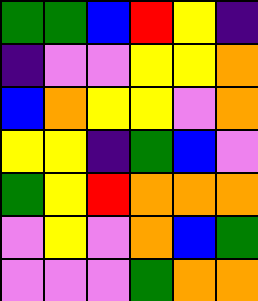[["green", "green", "blue", "red", "yellow", "indigo"], ["indigo", "violet", "violet", "yellow", "yellow", "orange"], ["blue", "orange", "yellow", "yellow", "violet", "orange"], ["yellow", "yellow", "indigo", "green", "blue", "violet"], ["green", "yellow", "red", "orange", "orange", "orange"], ["violet", "yellow", "violet", "orange", "blue", "green"], ["violet", "violet", "violet", "green", "orange", "orange"]]